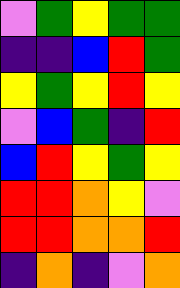[["violet", "green", "yellow", "green", "green"], ["indigo", "indigo", "blue", "red", "green"], ["yellow", "green", "yellow", "red", "yellow"], ["violet", "blue", "green", "indigo", "red"], ["blue", "red", "yellow", "green", "yellow"], ["red", "red", "orange", "yellow", "violet"], ["red", "red", "orange", "orange", "red"], ["indigo", "orange", "indigo", "violet", "orange"]]